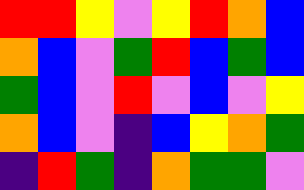[["red", "red", "yellow", "violet", "yellow", "red", "orange", "blue"], ["orange", "blue", "violet", "green", "red", "blue", "green", "blue"], ["green", "blue", "violet", "red", "violet", "blue", "violet", "yellow"], ["orange", "blue", "violet", "indigo", "blue", "yellow", "orange", "green"], ["indigo", "red", "green", "indigo", "orange", "green", "green", "violet"]]